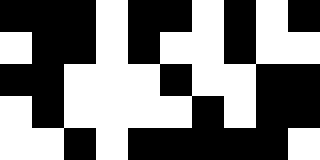[["black", "black", "black", "white", "black", "black", "white", "black", "white", "black"], ["white", "black", "black", "white", "black", "white", "white", "black", "white", "white"], ["black", "black", "white", "white", "white", "black", "white", "white", "black", "black"], ["white", "black", "white", "white", "white", "white", "black", "white", "black", "black"], ["white", "white", "black", "white", "black", "black", "black", "black", "black", "white"]]